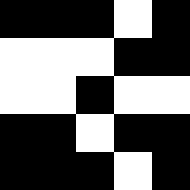[["black", "black", "black", "white", "black"], ["white", "white", "white", "black", "black"], ["white", "white", "black", "white", "white"], ["black", "black", "white", "black", "black"], ["black", "black", "black", "white", "black"]]